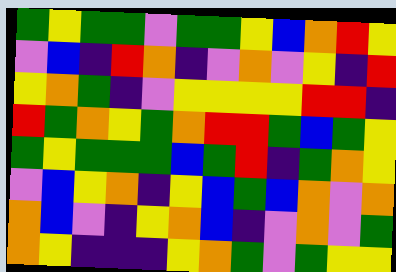[["green", "yellow", "green", "green", "violet", "green", "green", "yellow", "blue", "orange", "red", "yellow"], ["violet", "blue", "indigo", "red", "orange", "indigo", "violet", "orange", "violet", "yellow", "indigo", "red"], ["yellow", "orange", "green", "indigo", "violet", "yellow", "yellow", "yellow", "yellow", "red", "red", "indigo"], ["red", "green", "orange", "yellow", "green", "orange", "red", "red", "green", "blue", "green", "yellow"], ["green", "yellow", "green", "green", "green", "blue", "green", "red", "indigo", "green", "orange", "yellow"], ["violet", "blue", "yellow", "orange", "indigo", "yellow", "blue", "green", "blue", "orange", "violet", "orange"], ["orange", "blue", "violet", "indigo", "yellow", "orange", "blue", "indigo", "violet", "orange", "violet", "green"], ["orange", "yellow", "indigo", "indigo", "indigo", "yellow", "orange", "green", "violet", "green", "yellow", "yellow"]]